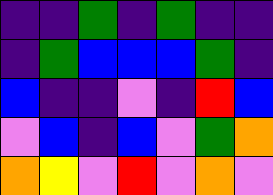[["indigo", "indigo", "green", "indigo", "green", "indigo", "indigo"], ["indigo", "green", "blue", "blue", "blue", "green", "indigo"], ["blue", "indigo", "indigo", "violet", "indigo", "red", "blue"], ["violet", "blue", "indigo", "blue", "violet", "green", "orange"], ["orange", "yellow", "violet", "red", "violet", "orange", "violet"]]